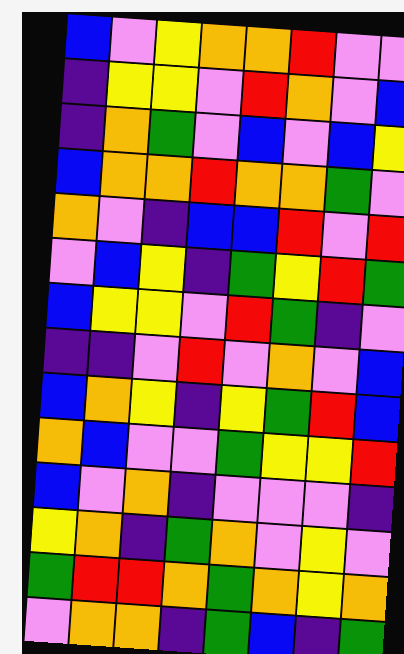[["blue", "violet", "yellow", "orange", "orange", "red", "violet", "violet"], ["indigo", "yellow", "yellow", "violet", "red", "orange", "violet", "blue"], ["indigo", "orange", "green", "violet", "blue", "violet", "blue", "yellow"], ["blue", "orange", "orange", "red", "orange", "orange", "green", "violet"], ["orange", "violet", "indigo", "blue", "blue", "red", "violet", "red"], ["violet", "blue", "yellow", "indigo", "green", "yellow", "red", "green"], ["blue", "yellow", "yellow", "violet", "red", "green", "indigo", "violet"], ["indigo", "indigo", "violet", "red", "violet", "orange", "violet", "blue"], ["blue", "orange", "yellow", "indigo", "yellow", "green", "red", "blue"], ["orange", "blue", "violet", "violet", "green", "yellow", "yellow", "red"], ["blue", "violet", "orange", "indigo", "violet", "violet", "violet", "indigo"], ["yellow", "orange", "indigo", "green", "orange", "violet", "yellow", "violet"], ["green", "red", "red", "orange", "green", "orange", "yellow", "orange"], ["violet", "orange", "orange", "indigo", "green", "blue", "indigo", "green"]]